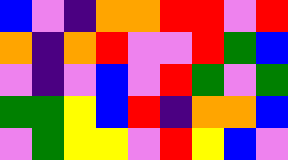[["blue", "violet", "indigo", "orange", "orange", "red", "red", "violet", "red"], ["orange", "indigo", "orange", "red", "violet", "violet", "red", "green", "blue"], ["violet", "indigo", "violet", "blue", "violet", "red", "green", "violet", "green"], ["green", "green", "yellow", "blue", "red", "indigo", "orange", "orange", "blue"], ["violet", "green", "yellow", "yellow", "violet", "red", "yellow", "blue", "violet"]]